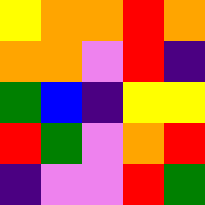[["yellow", "orange", "orange", "red", "orange"], ["orange", "orange", "violet", "red", "indigo"], ["green", "blue", "indigo", "yellow", "yellow"], ["red", "green", "violet", "orange", "red"], ["indigo", "violet", "violet", "red", "green"]]